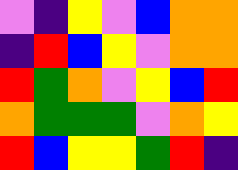[["violet", "indigo", "yellow", "violet", "blue", "orange", "orange"], ["indigo", "red", "blue", "yellow", "violet", "orange", "orange"], ["red", "green", "orange", "violet", "yellow", "blue", "red"], ["orange", "green", "green", "green", "violet", "orange", "yellow"], ["red", "blue", "yellow", "yellow", "green", "red", "indigo"]]